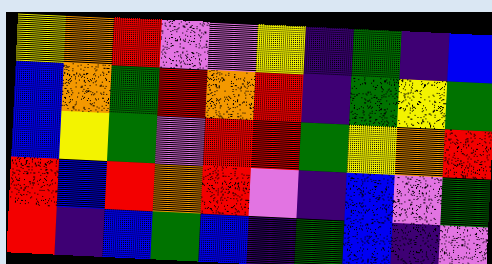[["yellow", "orange", "red", "violet", "violet", "yellow", "indigo", "green", "indigo", "blue"], ["blue", "orange", "green", "red", "orange", "red", "indigo", "green", "yellow", "green"], ["blue", "yellow", "green", "violet", "red", "red", "green", "yellow", "orange", "red"], ["red", "blue", "red", "orange", "red", "violet", "indigo", "blue", "violet", "green"], ["red", "indigo", "blue", "green", "blue", "indigo", "green", "blue", "indigo", "violet"]]